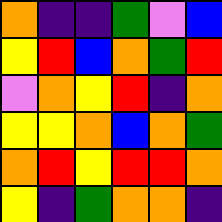[["orange", "indigo", "indigo", "green", "violet", "blue"], ["yellow", "red", "blue", "orange", "green", "red"], ["violet", "orange", "yellow", "red", "indigo", "orange"], ["yellow", "yellow", "orange", "blue", "orange", "green"], ["orange", "red", "yellow", "red", "red", "orange"], ["yellow", "indigo", "green", "orange", "orange", "indigo"]]